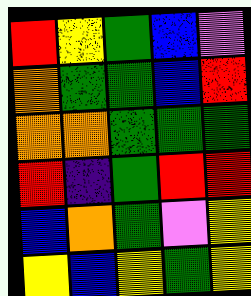[["red", "yellow", "green", "blue", "violet"], ["orange", "green", "green", "blue", "red"], ["orange", "orange", "green", "green", "green"], ["red", "indigo", "green", "red", "red"], ["blue", "orange", "green", "violet", "yellow"], ["yellow", "blue", "yellow", "green", "yellow"]]